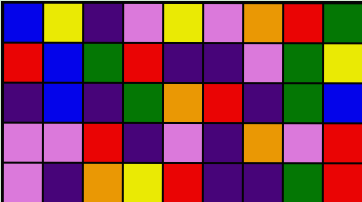[["blue", "yellow", "indigo", "violet", "yellow", "violet", "orange", "red", "green"], ["red", "blue", "green", "red", "indigo", "indigo", "violet", "green", "yellow"], ["indigo", "blue", "indigo", "green", "orange", "red", "indigo", "green", "blue"], ["violet", "violet", "red", "indigo", "violet", "indigo", "orange", "violet", "red"], ["violet", "indigo", "orange", "yellow", "red", "indigo", "indigo", "green", "red"]]